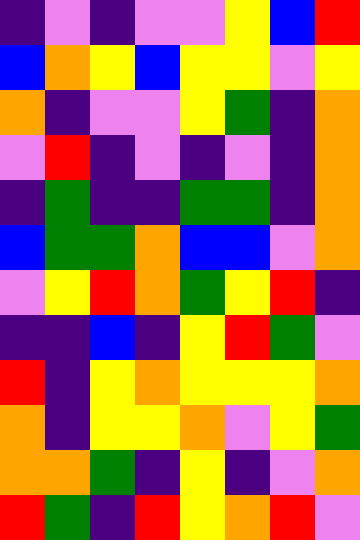[["indigo", "violet", "indigo", "violet", "violet", "yellow", "blue", "red"], ["blue", "orange", "yellow", "blue", "yellow", "yellow", "violet", "yellow"], ["orange", "indigo", "violet", "violet", "yellow", "green", "indigo", "orange"], ["violet", "red", "indigo", "violet", "indigo", "violet", "indigo", "orange"], ["indigo", "green", "indigo", "indigo", "green", "green", "indigo", "orange"], ["blue", "green", "green", "orange", "blue", "blue", "violet", "orange"], ["violet", "yellow", "red", "orange", "green", "yellow", "red", "indigo"], ["indigo", "indigo", "blue", "indigo", "yellow", "red", "green", "violet"], ["red", "indigo", "yellow", "orange", "yellow", "yellow", "yellow", "orange"], ["orange", "indigo", "yellow", "yellow", "orange", "violet", "yellow", "green"], ["orange", "orange", "green", "indigo", "yellow", "indigo", "violet", "orange"], ["red", "green", "indigo", "red", "yellow", "orange", "red", "violet"]]